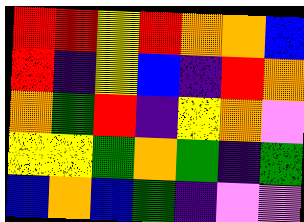[["red", "red", "yellow", "red", "orange", "orange", "blue"], ["red", "indigo", "yellow", "blue", "indigo", "red", "orange"], ["orange", "green", "red", "indigo", "yellow", "orange", "violet"], ["yellow", "yellow", "green", "orange", "green", "indigo", "green"], ["blue", "orange", "blue", "green", "indigo", "violet", "violet"]]